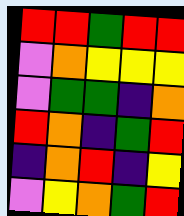[["red", "red", "green", "red", "red"], ["violet", "orange", "yellow", "yellow", "yellow"], ["violet", "green", "green", "indigo", "orange"], ["red", "orange", "indigo", "green", "red"], ["indigo", "orange", "red", "indigo", "yellow"], ["violet", "yellow", "orange", "green", "red"]]